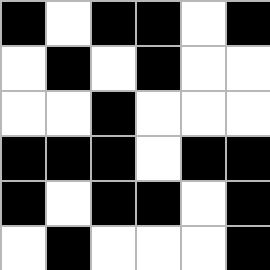[["black", "white", "black", "black", "white", "black"], ["white", "black", "white", "black", "white", "white"], ["white", "white", "black", "white", "white", "white"], ["black", "black", "black", "white", "black", "black"], ["black", "white", "black", "black", "white", "black"], ["white", "black", "white", "white", "white", "black"]]